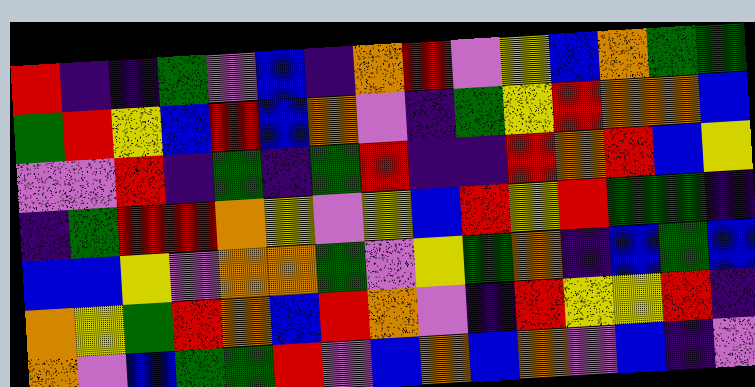[["red", "indigo", "indigo", "green", "violet", "blue", "indigo", "orange", "red", "violet", "yellow", "blue", "orange", "green", "green"], ["green", "red", "yellow", "blue", "red", "blue", "orange", "violet", "indigo", "green", "yellow", "red", "orange", "orange", "blue"], ["violet", "violet", "red", "indigo", "green", "indigo", "green", "red", "indigo", "indigo", "red", "orange", "red", "blue", "yellow"], ["indigo", "green", "red", "red", "orange", "yellow", "violet", "yellow", "blue", "red", "yellow", "red", "green", "green", "indigo"], ["blue", "blue", "yellow", "violet", "orange", "orange", "green", "violet", "yellow", "green", "orange", "indigo", "blue", "green", "blue"], ["orange", "yellow", "green", "red", "orange", "blue", "red", "orange", "violet", "indigo", "red", "yellow", "yellow", "red", "indigo"], ["orange", "violet", "blue", "green", "green", "red", "violet", "blue", "orange", "blue", "orange", "violet", "blue", "indigo", "violet"]]